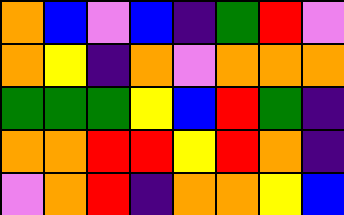[["orange", "blue", "violet", "blue", "indigo", "green", "red", "violet"], ["orange", "yellow", "indigo", "orange", "violet", "orange", "orange", "orange"], ["green", "green", "green", "yellow", "blue", "red", "green", "indigo"], ["orange", "orange", "red", "red", "yellow", "red", "orange", "indigo"], ["violet", "orange", "red", "indigo", "orange", "orange", "yellow", "blue"]]